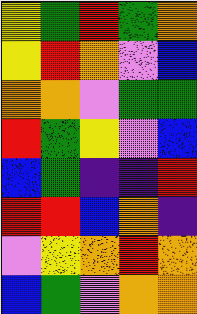[["yellow", "green", "red", "green", "orange"], ["yellow", "red", "orange", "violet", "blue"], ["orange", "orange", "violet", "green", "green"], ["red", "green", "yellow", "violet", "blue"], ["blue", "green", "indigo", "indigo", "red"], ["red", "red", "blue", "orange", "indigo"], ["violet", "yellow", "orange", "red", "orange"], ["blue", "green", "violet", "orange", "orange"]]